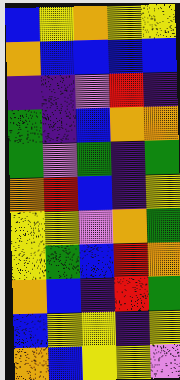[["blue", "yellow", "orange", "yellow", "yellow"], ["orange", "blue", "blue", "blue", "blue"], ["indigo", "indigo", "violet", "red", "indigo"], ["green", "indigo", "blue", "orange", "orange"], ["green", "violet", "green", "indigo", "green"], ["orange", "red", "blue", "indigo", "yellow"], ["yellow", "yellow", "violet", "orange", "green"], ["yellow", "green", "blue", "red", "orange"], ["orange", "blue", "indigo", "red", "green"], ["blue", "yellow", "yellow", "indigo", "yellow"], ["orange", "blue", "yellow", "yellow", "violet"]]